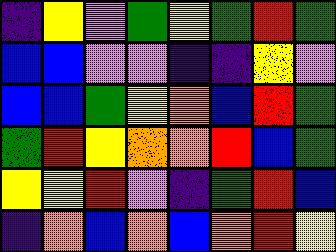[["indigo", "yellow", "violet", "green", "yellow", "green", "red", "green"], ["blue", "blue", "violet", "violet", "indigo", "indigo", "yellow", "violet"], ["blue", "blue", "green", "yellow", "orange", "blue", "red", "green"], ["green", "red", "yellow", "orange", "orange", "red", "blue", "green"], ["yellow", "yellow", "red", "violet", "indigo", "green", "red", "blue"], ["indigo", "orange", "blue", "orange", "blue", "orange", "red", "yellow"]]